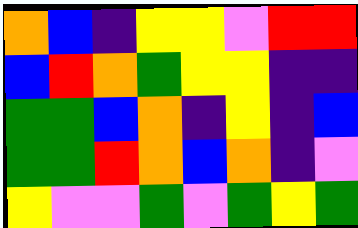[["orange", "blue", "indigo", "yellow", "yellow", "violet", "red", "red"], ["blue", "red", "orange", "green", "yellow", "yellow", "indigo", "indigo"], ["green", "green", "blue", "orange", "indigo", "yellow", "indigo", "blue"], ["green", "green", "red", "orange", "blue", "orange", "indigo", "violet"], ["yellow", "violet", "violet", "green", "violet", "green", "yellow", "green"]]